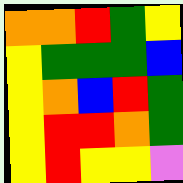[["orange", "orange", "red", "green", "yellow"], ["yellow", "green", "green", "green", "blue"], ["yellow", "orange", "blue", "red", "green"], ["yellow", "red", "red", "orange", "green"], ["yellow", "red", "yellow", "yellow", "violet"]]